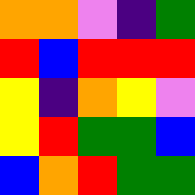[["orange", "orange", "violet", "indigo", "green"], ["red", "blue", "red", "red", "red"], ["yellow", "indigo", "orange", "yellow", "violet"], ["yellow", "red", "green", "green", "blue"], ["blue", "orange", "red", "green", "green"]]